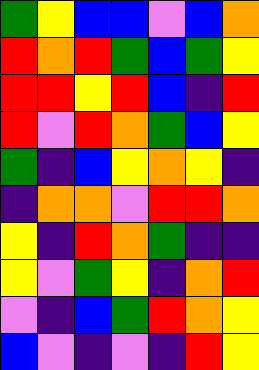[["green", "yellow", "blue", "blue", "violet", "blue", "orange"], ["red", "orange", "red", "green", "blue", "green", "yellow"], ["red", "red", "yellow", "red", "blue", "indigo", "red"], ["red", "violet", "red", "orange", "green", "blue", "yellow"], ["green", "indigo", "blue", "yellow", "orange", "yellow", "indigo"], ["indigo", "orange", "orange", "violet", "red", "red", "orange"], ["yellow", "indigo", "red", "orange", "green", "indigo", "indigo"], ["yellow", "violet", "green", "yellow", "indigo", "orange", "red"], ["violet", "indigo", "blue", "green", "red", "orange", "yellow"], ["blue", "violet", "indigo", "violet", "indigo", "red", "yellow"]]